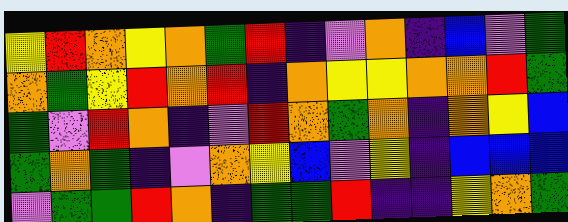[["yellow", "red", "orange", "yellow", "orange", "green", "red", "indigo", "violet", "orange", "indigo", "blue", "violet", "green"], ["orange", "green", "yellow", "red", "orange", "red", "indigo", "orange", "yellow", "yellow", "orange", "orange", "red", "green"], ["green", "violet", "red", "orange", "indigo", "violet", "red", "orange", "green", "orange", "indigo", "orange", "yellow", "blue"], ["green", "orange", "green", "indigo", "violet", "orange", "yellow", "blue", "violet", "yellow", "indigo", "blue", "blue", "blue"], ["violet", "green", "green", "red", "orange", "indigo", "green", "green", "red", "indigo", "indigo", "yellow", "orange", "green"]]